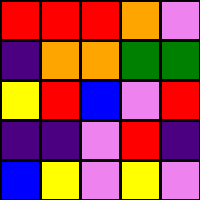[["red", "red", "red", "orange", "violet"], ["indigo", "orange", "orange", "green", "green"], ["yellow", "red", "blue", "violet", "red"], ["indigo", "indigo", "violet", "red", "indigo"], ["blue", "yellow", "violet", "yellow", "violet"]]